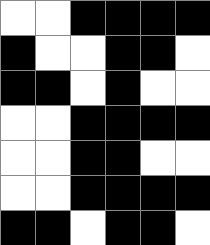[["white", "white", "black", "black", "black", "black"], ["black", "white", "white", "black", "black", "white"], ["black", "black", "white", "black", "white", "white"], ["white", "white", "black", "black", "black", "black"], ["white", "white", "black", "black", "white", "white"], ["white", "white", "black", "black", "black", "black"], ["black", "black", "white", "black", "black", "white"]]